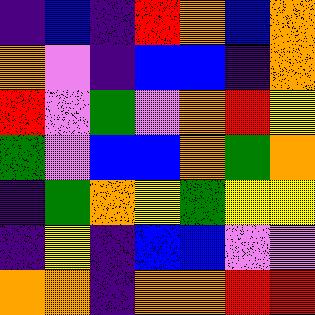[["indigo", "blue", "indigo", "red", "orange", "blue", "orange"], ["orange", "violet", "indigo", "blue", "blue", "indigo", "orange"], ["red", "violet", "green", "violet", "orange", "red", "yellow"], ["green", "violet", "blue", "blue", "orange", "green", "orange"], ["indigo", "green", "orange", "yellow", "green", "yellow", "yellow"], ["indigo", "yellow", "indigo", "blue", "blue", "violet", "violet"], ["orange", "orange", "indigo", "orange", "orange", "red", "red"]]